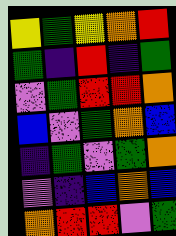[["yellow", "green", "yellow", "orange", "red"], ["green", "indigo", "red", "indigo", "green"], ["violet", "green", "red", "red", "orange"], ["blue", "violet", "green", "orange", "blue"], ["indigo", "green", "violet", "green", "orange"], ["violet", "indigo", "blue", "orange", "blue"], ["orange", "red", "red", "violet", "green"]]